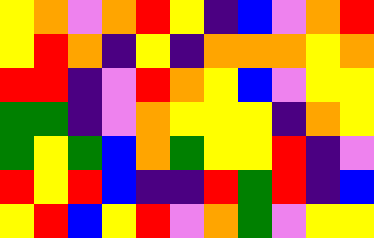[["yellow", "orange", "violet", "orange", "red", "yellow", "indigo", "blue", "violet", "orange", "red"], ["yellow", "red", "orange", "indigo", "yellow", "indigo", "orange", "orange", "orange", "yellow", "orange"], ["red", "red", "indigo", "violet", "red", "orange", "yellow", "blue", "violet", "yellow", "yellow"], ["green", "green", "indigo", "violet", "orange", "yellow", "yellow", "yellow", "indigo", "orange", "yellow"], ["green", "yellow", "green", "blue", "orange", "green", "yellow", "yellow", "red", "indigo", "violet"], ["red", "yellow", "red", "blue", "indigo", "indigo", "red", "green", "red", "indigo", "blue"], ["yellow", "red", "blue", "yellow", "red", "violet", "orange", "green", "violet", "yellow", "yellow"]]